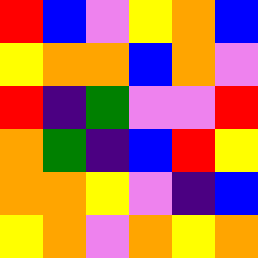[["red", "blue", "violet", "yellow", "orange", "blue"], ["yellow", "orange", "orange", "blue", "orange", "violet"], ["red", "indigo", "green", "violet", "violet", "red"], ["orange", "green", "indigo", "blue", "red", "yellow"], ["orange", "orange", "yellow", "violet", "indigo", "blue"], ["yellow", "orange", "violet", "orange", "yellow", "orange"]]